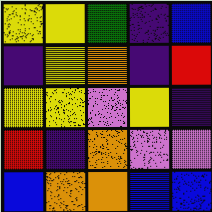[["yellow", "yellow", "green", "indigo", "blue"], ["indigo", "yellow", "orange", "indigo", "red"], ["yellow", "yellow", "violet", "yellow", "indigo"], ["red", "indigo", "orange", "violet", "violet"], ["blue", "orange", "orange", "blue", "blue"]]